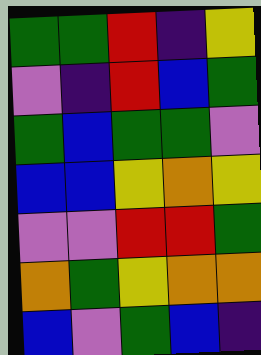[["green", "green", "red", "indigo", "yellow"], ["violet", "indigo", "red", "blue", "green"], ["green", "blue", "green", "green", "violet"], ["blue", "blue", "yellow", "orange", "yellow"], ["violet", "violet", "red", "red", "green"], ["orange", "green", "yellow", "orange", "orange"], ["blue", "violet", "green", "blue", "indigo"]]